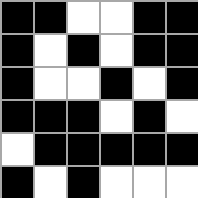[["black", "black", "white", "white", "black", "black"], ["black", "white", "black", "white", "black", "black"], ["black", "white", "white", "black", "white", "black"], ["black", "black", "black", "white", "black", "white"], ["white", "black", "black", "black", "black", "black"], ["black", "white", "black", "white", "white", "white"]]